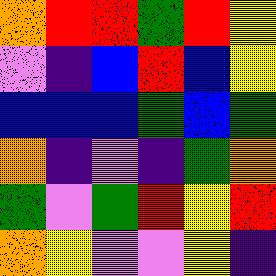[["orange", "red", "red", "green", "red", "yellow"], ["violet", "indigo", "blue", "red", "blue", "yellow"], ["blue", "blue", "blue", "green", "blue", "green"], ["orange", "indigo", "violet", "indigo", "green", "orange"], ["green", "violet", "green", "red", "yellow", "red"], ["orange", "yellow", "violet", "violet", "yellow", "indigo"]]